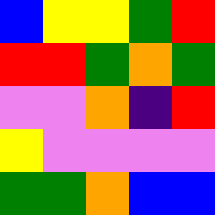[["blue", "yellow", "yellow", "green", "red"], ["red", "red", "green", "orange", "green"], ["violet", "violet", "orange", "indigo", "red"], ["yellow", "violet", "violet", "violet", "violet"], ["green", "green", "orange", "blue", "blue"]]